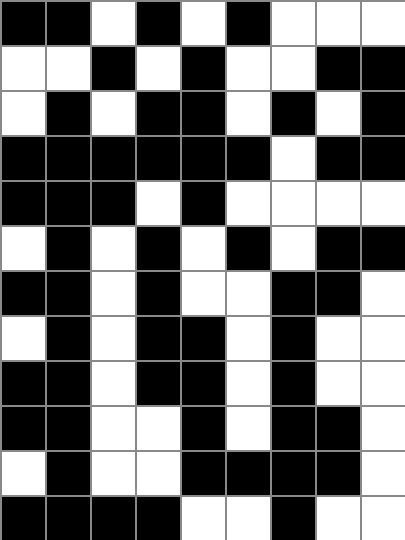[["black", "black", "white", "black", "white", "black", "white", "white", "white"], ["white", "white", "black", "white", "black", "white", "white", "black", "black"], ["white", "black", "white", "black", "black", "white", "black", "white", "black"], ["black", "black", "black", "black", "black", "black", "white", "black", "black"], ["black", "black", "black", "white", "black", "white", "white", "white", "white"], ["white", "black", "white", "black", "white", "black", "white", "black", "black"], ["black", "black", "white", "black", "white", "white", "black", "black", "white"], ["white", "black", "white", "black", "black", "white", "black", "white", "white"], ["black", "black", "white", "black", "black", "white", "black", "white", "white"], ["black", "black", "white", "white", "black", "white", "black", "black", "white"], ["white", "black", "white", "white", "black", "black", "black", "black", "white"], ["black", "black", "black", "black", "white", "white", "black", "white", "white"]]